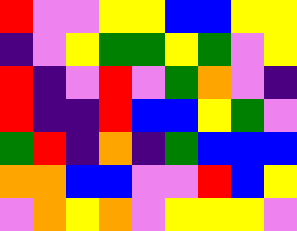[["red", "violet", "violet", "yellow", "yellow", "blue", "blue", "yellow", "yellow"], ["indigo", "violet", "yellow", "green", "green", "yellow", "green", "violet", "yellow"], ["red", "indigo", "violet", "red", "violet", "green", "orange", "violet", "indigo"], ["red", "indigo", "indigo", "red", "blue", "blue", "yellow", "green", "violet"], ["green", "red", "indigo", "orange", "indigo", "green", "blue", "blue", "blue"], ["orange", "orange", "blue", "blue", "violet", "violet", "red", "blue", "yellow"], ["violet", "orange", "yellow", "orange", "violet", "yellow", "yellow", "yellow", "violet"]]